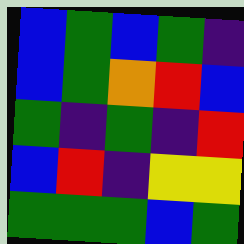[["blue", "green", "blue", "green", "indigo"], ["blue", "green", "orange", "red", "blue"], ["green", "indigo", "green", "indigo", "red"], ["blue", "red", "indigo", "yellow", "yellow"], ["green", "green", "green", "blue", "green"]]